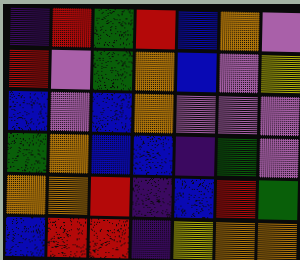[["indigo", "red", "green", "red", "blue", "orange", "violet"], ["red", "violet", "green", "orange", "blue", "violet", "yellow"], ["blue", "violet", "blue", "orange", "violet", "violet", "violet"], ["green", "orange", "blue", "blue", "indigo", "green", "violet"], ["orange", "orange", "red", "indigo", "blue", "red", "green"], ["blue", "red", "red", "indigo", "yellow", "orange", "orange"]]